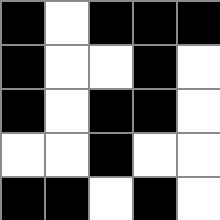[["black", "white", "black", "black", "black"], ["black", "white", "white", "black", "white"], ["black", "white", "black", "black", "white"], ["white", "white", "black", "white", "white"], ["black", "black", "white", "black", "white"]]